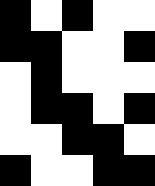[["black", "white", "black", "white", "white"], ["black", "black", "white", "white", "black"], ["white", "black", "white", "white", "white"], ["white", "black", "black", "white", "black"], ["white", "white", "black", "black", "white"], ["black", "white", "white", "black", "black"]]